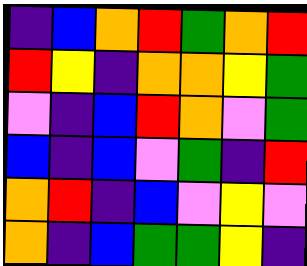[["indigo", "blue", "orange", "red", "green", "orange", "red"], ["red", "yellow", "indigo", "orange", "orange", "yellow", "green"], ["violet", "indigo", "blue", "red", "orange", "violet", "green"], ["blue", "indigo", "blue", "violet", "green", "indigo", "red"], ["orange", "red", "indigo", "blue", "violet", "yellow", "violet"], ["orange", "indigo", "blue", "green", "green", "yellow", "indigo"]]